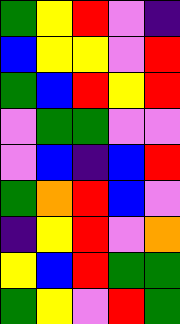[["green", "yellow", "red", "violet", "indigo"], ["blue", "yellow", "yellow", "violet", "red"], ["green", "blue", "red", "yellow", "red"], ["violet", "green", "green", "violet", "violet"], ["violet", "blue", "indigo", "blue", "red"], ["green", "orange", "red", "blue", "violet"], ["indigo", "yellow", "red", "violet", "orange"], ["yellow", "blue", "red", "green", "green"], ["green", "yellow", "violet", "red", "green"]]